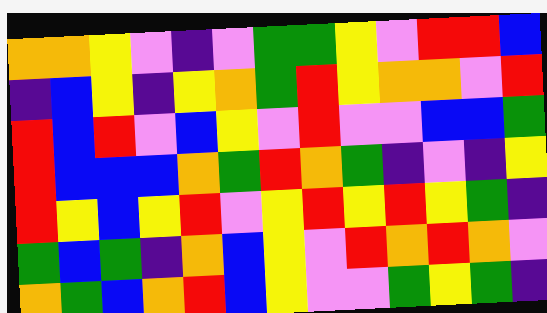[["orange", "orange", "yellow", "violet", "indigo", "violet", "green", "green", "yellow", "violet", "red", "red", "blue"], ["indigo", "blue", "yellow", "indigo", "yellow", "orange", "green", "red", "yellow", "orange", "orange", "violet", "red"], ["red", "blue", "red", "violet", "blue", "yellow", "violet", "red", "violet", "violet", "blue", "blue", "green"], ["red", "blue", "blue", "blue", "orange", "green", "red", "orange", "green", "indigo", "violet", "indigo", "yellow"], ["red", "yellow", "blue", "yellow", "red", "violet", "yellow", "red", "yellow", "red", "yellow", "green", "indigo"], ["green", "blue", "green", "indigo", "orange", "blue", "yellow", "violet", "red", "orange", "red", "orange", "violet"], ["orange", "green", "blue", "orange", "red", "blue", "yellow", "violet", "violet", "green", "yellow", "green", "indigo"]]